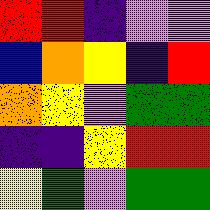[["red", "red", "indigo", "violet", "violet"], ["blue", "orange", "yellow", "indigo", "red"], ["orange", "yellow", "violet", "green", "green"], ["indigo", "indigo", "yellow", "red", "red"], ["yellow", "green", "violet", "green", "green"]]